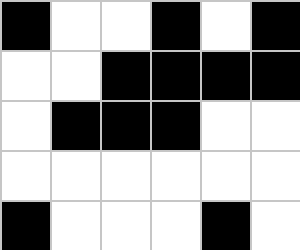[["black", "white", "white", "black", "white", "black"], ["white", "white", "black", "black", "black", "black"], ["white", "black", "black", "black", "white", "white"], ["white", "white", "white", "white", "white", "white"], ["black", "white", "white", "white", "black", "white"]]